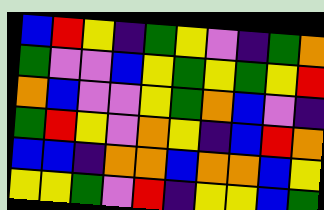[["blue", "red", "yellow", "indigo", "green", "yellow", "violet", "indigo", "green", "orange"], ["green", "violet", "violet", "blue", "yellow", "green", "yellow", "green", "yellow", "red"], ["orange", "blue", "violet", "violet", "yellow", "green", "orange", "blue", "violet", "indigo"], ["green", "red", "yellow", "violet", "orange", "yellow", "indigo", "blue", "red", "orange"], ["blue", "blue", "indigo", "orange", "orange", "blue", "orange", "orange", "blue", "yellow"], ["yellow", "yellow", "green", "violet", "red", "indigo", "yellow", "yellow", "blue", "green"]]